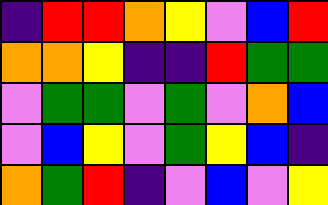[["indigo", "red", "red", "orange", "yellow", "violet", "blue", "red"], ["orange", "orange", "yellow", "indigo", "indigo", "red", "green", "green"], ["violet", "green", "green", "violet", "green", "violet", "orange", "blue"], ["violet", "blue", "yellow", "violet", "green", "yellow", "blue", "indigo"], ["orange", "green", "red", "indigo", "violet", "blue", "violet", "yellow"]]